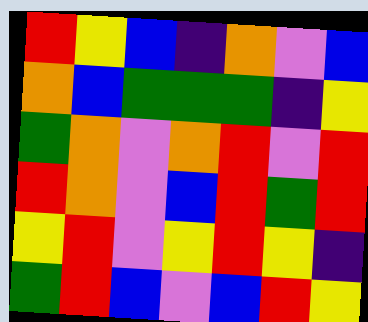[["red", "yellow", "blue", "indigo", "orange", "violet", "blue"], ["orange", "blue", "green", "green", "green", "indigo", "yellow"], ["green", "orange", "violet", "orange", "red", "violet", "red"], ["red", "orange", "violet", "blue", "red", "green", "red"], ["yellow", "red", "violet", "yellow", "red", "yellow", "indigo"], ["green", "red", "blue", "violet", "blue", "red", "yellow"]]